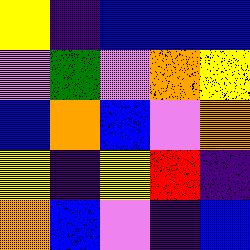[["yellow", "indigo", "blue", "blue", "blue"], ["violet", "green", "violet", "orange", "yellow"], ["blue", "orange", "blue", "violet", "orange"], ["yellow", "indigo", "yellow", "red", "indigo"], ["orange", "blue", "violet", "indigo", "blue"]]